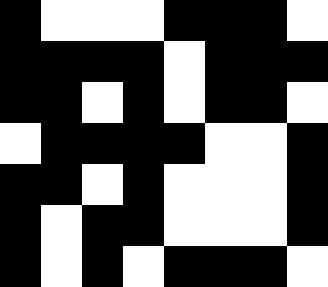[["black", "white", "white", "white", "black", "black", "black", "white"], ["black", "black", "black", "black", "white", "black", "black", "black"], ["black", "black", "white", "black", "white", "black", "black", "white"], ["white", "black", "black", "black", "black", "white", "white", "black"], ["black", "black", "white", "black", "white", "white", "white", "black"], ["black", "white", "black", "black", "white", "white", "white", "black"], ["black", "white", "black", "white", "black", "black", "black", "white"]]